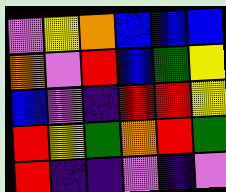[["violet", "yellow", "orange", "blue", "blue", "blue"], ["orange", "violet", "red", "blue", "green", "yellow"], ["blue", "violet", "indigo", "red", "red", "yellow"], ["red", "yellow", "green", "orange", "red", "green"], ["red", "indigo", "indigo", "violet", "indigo", "violet"]]